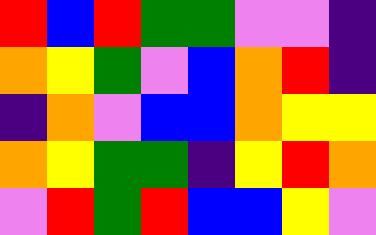[["red", "blue", "red", "green", "green", "violet", "violet", "indigo"], ["orange", "yellow", "green", "violet", "blue", "orange", "red", "indigo"], ["indigo", "orange", "violet", "blue", "blue", "orange", "yellow", "yellow"], ["orange", "yellow", "green", "green", "indigo", "yellow", "red", "orange"], ["violet", "red", "green", "red", "blue", "blue", "yellow", "violet"]]